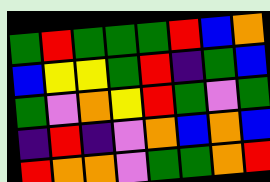[["green", "red", "green", "green", "green", "red", "blue", "orange"], ["blue", "yellow", "yellow", "green", "red", "indigo", "green", "blue"], ["green", "violet", "orange", "yellow", "red", "green", "violet", "green"], ["indigo", "red", "indigo", "violet", "orange", "blue", "orange", "blue"], ["red", "orange", "orange", "violet", "green", "green", "orange", "red"]]